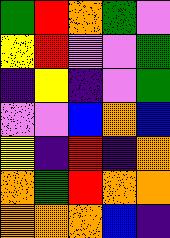[["green", "red", "orange", "green", "violet"], ["yellow", "red", "violet", "violet", "green"], ["indigo", "yellow", "indigo", "violet", "green"], ["violet", "violet", "blue", "orange", "blue"], ["yellow", "indigo", "red", "indigo", "orange"], ["orange", "green", "red", "orange", "orange"], ["orange", "orange", "orange", "blue", "indigo"]]